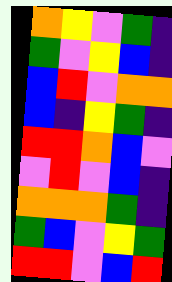[["orange", "yellow", "violet", "green", "indigo"], ["green", "violet", "yellow", "blue", "indigo"], ["blue", "red", "violet", "orange", "orange"], ["blue", "indigo", "yellow", "green", "indigo"], ["red", "red", "orange", "blue", "violet"], ["violet", "red", "violet", "blue", "indigo"], ["orange", "orange", "orange", "green", "indigo"], ["green", "blue", "violet", "yellow", "green"], ["red", "red", "violet", "blue", "red"]]